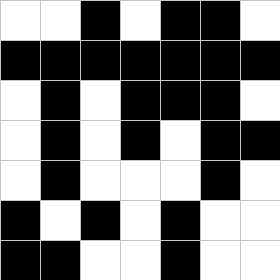[["white", "white", "black", "white", "black", "black", "white"], ["black", "black", "black", "black", "black", "black", "black"], ["white", "black", "white", "black", "black", "black", "white"], ["white", "black", "white", "black", "white", "black", "black"], ["white", "black", "white", "white", "white", "black", "white"], ["black", "white", "black", "white", "black", "white", "white"], ["black", "black", "white", "white", "black", "white", "white"]]